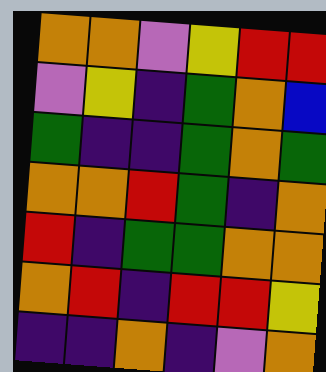[["orange", "orange", "violet", "yellow", "red", "red"], ["violet", "yellow", "indigo", "green", "orange", "blue"], ["green", "indigo", "indigo", "green", "orange", "green"], ["orange", "orange", "red", "green", "indigo", "orange"], ["red", "indigo", "green", "green", "orange", "orange"], ["orange", "red", "indigo", "red", "red", "yellow"], ["indigo", "indigo", "orange", "indigo", "violet", "orange"]]